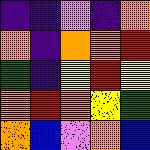[["indigo", "indigo", "violet", "indigo", "orange"], ["orange", "indigo", "orange", "orange", "red"], ["green", "indigo", "yellow", "red", "yellow"], ["orange", "red", "orange", "yellow", "green"], ["orange", "blue", "violet", "orange", "blue"]]